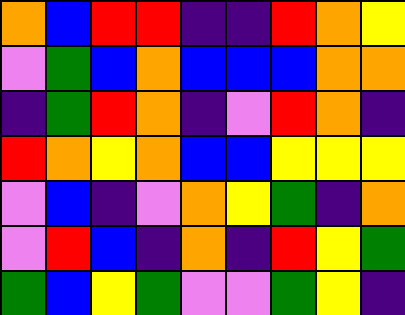[["orange", "blue", "red", "red", "indigo", "indigo", "red", "orange", "yellow"], ["violet", "green", "blue", "orange", "blue", "blue", "blue", "orange", "orange"], ["indigo", "green", "red", "orange", "indigo", "violet", "red", "orange", "indigo"], ["red", "orange", "yellow", "orange", "blue", "blue", "yellow", "yellow", "yellow"], ["violet", "blue", "indigo", "violet", "orange", "yellow", "green", "indigo", "orange"], ["violet", "red", "blue", "indigo", "orange", "indigo", "red", "yellow", "green"], ["green", "blue", "yellow", "green", "violet", "violet", "green", "yellow", "indigo"]]